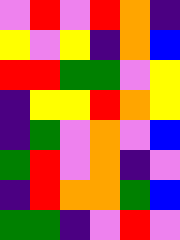[["violet", "red", "violet", "red", "orange", "indigo"], ["yellow", "violet", "yellow", "indigo", "orange", "blue"], ["red", "red", "green", "green", "violet", "yellow"], ["indigo", "yellow", "yellow", "red", "orange", "yellow"], ["indigo", "green", "violet", "orange", "violet", "blue"], ["green", "red", "violet", "orange", "indigo", "violet"], ["indigo", "red", "orange", "orange", "green", "blue"], ["green", "green", "indigo", "violet", "red", "violet"]]